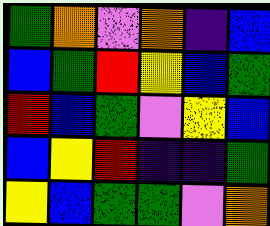[["green", "orange", "violet", "orange", "indigo", "blue"], ["blue", "green", "red", "yellow", "blue", "green"], ["red", "blue", "green", "violet", "yellow", "blue"], ["blue", "yellow", "red", "indigo", "indigo", "green"], ["yellow", "blue", "green", "green", "violet", "orange"]]